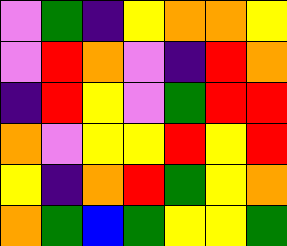[["violet", "green", "indigo", "yellow", "orange", "orange", "yellow"], ["violet", "red", "orange", "violet", "indigo", "red", "orange"], ["indigo", "red", "yellow", "violet", "green", "red", "red"], ["orange", "violet", "yellow", "yellow", "red", "yellow", "red"], ["yellow", "indigo", "orange", "red", "green", "yellow", "orange"], ["orange", "green", "blue", "green", "yellow", "yellow", "green"]]